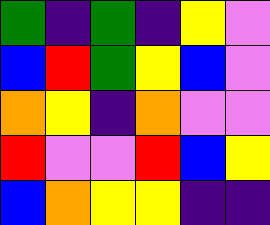[["green", "indigo", "green", "indigo", "yellow", "violet"], ["blue", "red", "green", "yellow", "blue", "violet"], ["orange", "yellow", "indigo", "orange", "violet", "violet"], ["red", "violet", "violet", "red", "blue", "yellow"], ["blue", "orange", "yellow", "yellow", "indigo", "indigo"]]